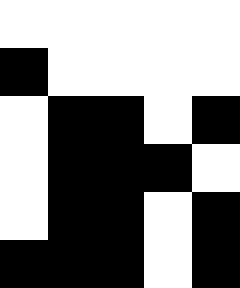[["white", "white", "white", "white", "white"], ["black", "white", "white", "white", "white"], ["white", "black", "black", "white", "black"], ["white", "black", "black", "black", "white"], ["white", "black", "black", "white", "black"], ["black", "black", "black", "white", "black"]]